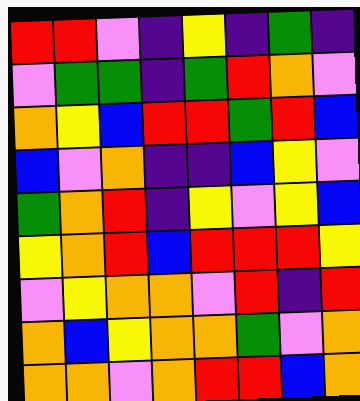[["red", "red", "violet", "indigo", "yellow", "indigo", "green", "indigo"], ["violet", "green", "green", "indigo", "green", "red", "orange", "violet"], ["orange", "yellow", "blue", "red", "red", "green", "red", "blue"], ["blue", "violet", "orange", "indigo", "indigo", "blue", "yellow", "violet"], ["green", "orange", "red", "indigo", "yellow", "violet", "yellow", "blue"], ["yellow", "orange", "red", "blue", "red", "red", "red", "yellow"], ["violet", "yellow", "orange", "orange", "violet", "red", "indigo", "red"], ["orange", "blue", "yellow", "orange", "orange", "green", "violet", "orange"], ["orange", "orange", "violet", "orange", "red", "red", "blue", "orange"]]